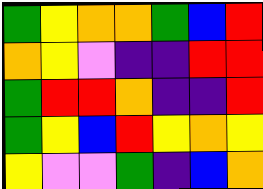[["green", "yellow", "orange", "orange", "green", "blue", "red"], ["orange", "yellow", "violet", "indigo", "indigo", "red", "red"], ["green", "red", "red", "orange", "indigo", "indigo", "red"], ["green", "yellow", "blue", "red", "yellow", "orange", "yellow"], ["yellow", "violet", "violet", "green", "indigo", "blue", "orange"]]